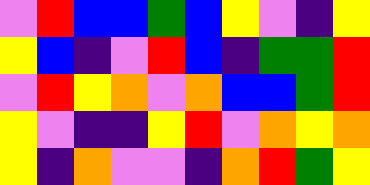[["violet", "red", "blue", "blue", "green", "blue", "yellow", "violet", "indigo", "yellow"], ["yellow", "blue", "indigo", "violet", "red", "blue", "indigo", "green", "green", "red"], ["violet", "red", "yellow", "orange", "violet", "orange", "blue", "blue", "green", "red"], ["yellow", "violet", "indigo", "indigo", "yellow", "red", "violet", "orange", "yellow", "orange"], ["yellow", "indigo", "orange", "violet", "violet", "indigo", "orange", "red", "green", "yellow"]]